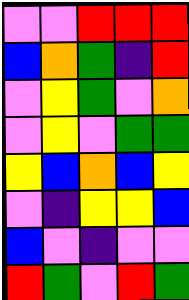[["violet", "violet", "red", "red", "red"], ["blue", "orange", "green", "indigo", "red"], ["violet", "yellow", "green", "violet", "orange"], ["violet", "yellow", "violet", "green", "green"], ["yellow", "blue", "orange", "blue", "yellow"], ["violet", "indigo", "yellow", "yellow", "blue"], ["blue", "violet", "indigo", "violet", "violet"], ["red", "green", "violet", "red", "green"]]